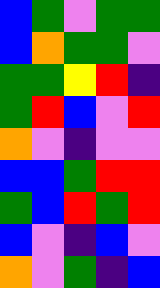[["blue", "green", "violet", "green", "green"], ["blue", "orange", "green", "green", "violet"], ["green", "green", "yellow", "red", "indigo"], ["green", "red", "blue", "violet", "red"], ["orange", "violet", "indigo", "violet", "violet"], ["blue", "blue", "green", "red", "red"], ["green", "blue", "red", "green", "red"], ["blue", "violet", "indigo", "blue", "violet"], ["orange", "violet", "green", "indigo", "blue"]]